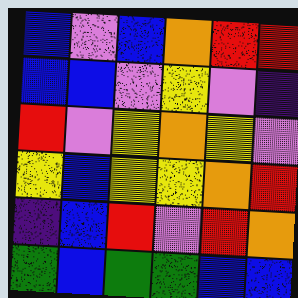[["blue", "violet", "blue", "orange", "red", "red"], ["blue", "blue", "violet", "yellow", "violet", "indigo"], ["red", "violet", "yellow", "orange", "yellow", "violet"], ["yellow", "blue", "yellow", "yellow", "orange", "red"], ["indigo", "blue", "red", "violet", "red", "orange"], ["green", "blue", "green", "green", "blue", "blue"]]